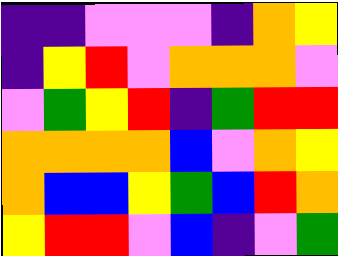[["indigo", "indigo", "violet", "violet", "violet", "indigo", "orange", "yellow"], ["indigo", "yellow", "red", "violet", "orange", "orange", "orange", "violet"], ["violet", "green", "yellow", "red", "indigo", "green", "red", "red"], ["orange", "orange", "orange", "orange", "blue", "violet", "orange", "yellow"], ["orange", "blue", "blue", "yellow", "green", "blue", "red", "orange"], ["yellow", "red", "red", "violet", "blue", "indigo", "violet", "green"]]